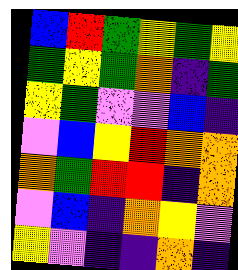[["blue", "red", "green", "yellow", "green", "yellow"], ["green", "yellow", "green", "orange", "indigo", "green"], ["yellow", "green", "violet", "violet", "blue", "indigo"], ["violet", "blue", "yellow", "red", "orange", "orange"], ["orange", "green", "red", "red", "indigo", "orange"], ["violet", "blue", "indigo", "orange", "yellow", "violet"], ["yellow", "violet", "indigo", "indigo", "orange", "indigo"]]